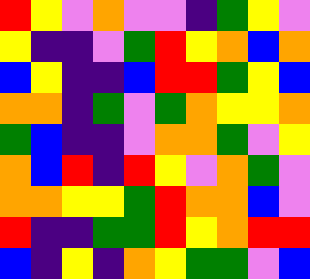[["red", "yellow", "violet", "orange", "violet", "violet", "indigo", "green", "yellow", "violet"], ["yellow", "indigo", "indigo", "violet", "green", "red", "yellow", "orange", "blue", "orange"], ["blue", "yellow", "indigo", "indigo", "blue", "red", "red", "green", "yellow", "blue"], ["orange", "orange", "indigo", "green", "violet", "green", "orange", "yellow", "yellow", "orange"], ["green", "blue", "indigo", "indigo", "violet", "orange", "orange", "green", "violet", "yellow"], ["orange", "blue", "red", "indigo", "red", "yellow", "violet", "orange", "green", "violet"], ["orange", "orange", "yellow", "yellow", "green", "red", "orange", "orange", "blue", "violet"], ["red", "indigo", "indigo", "green", "green", "red", "yellow", "orange", "red", "red"], ["blue", "indigo", "yellow", "indigo", "orange", "yellow", "green", "green", "violet", "blue"]]